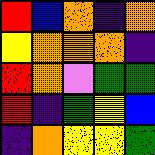[["red", "blue", "orange", "indigo", "orange"], ["yellow", "orange", "orange", "orange", "indigo"], ["red", "orange", "violet", "green", "green"], ["red", "indigo", "green", "yellow", "blue"], ["indigo", "orange", "yellow", "yellow", "green"]]